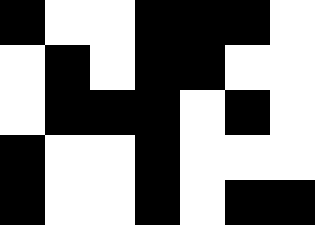[["black", "white", "white", "black", "black", "black", "white"], ["white", "black", "white", "black", "black", "white", "white"], ["white", "black", "black", "black", "white", "black", "white"], ["black", "white", "white", "black", "white", "white", "white"], ["black", "white", "white", "black", "white", "black", "black"]]